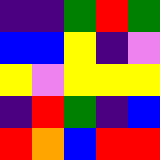[["indigo", "indigo", "green", "red", "green"], ["blue", "blue", "yellow", "indigo", "violet"], ["yellow", "violet", "yellow", "yellow", "yellow"], ["indigo", "red", "green", "indigo", "blue"], ["red", "orange", "blue", "red", "red"]]